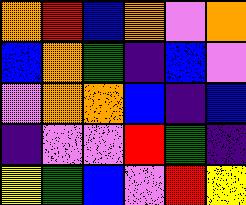[["orange", "red", "blue", "orange", "violet", "orange"], ["blue", "orange", "green", "indigo", "blue", "violet"], ["violet", "orange", "orange", "blue", "indigo", "blue"], ["indigo", "violet", "violet", "red", "green", "indigo"], ["yellow", "green", "blue", "violet", "red", "yellow"]]